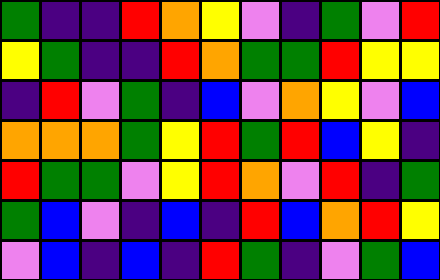[["green", "indigo", "indigo", "red", "orange", "yellow", "violet", "indigo", "green", "violet", "red"], ["yellow", "green", "indigo", "indigo", "red", "orange", "green", "green", "red", "yellow", "yellow"], ["indigo", "red", "violet", "green", "indigo", "blue", "violet", "orange", "yellow", "violet", "blue"], ["orange", "orange", "orange", "green", "yellow", "red", "green", "red", "blue", "yellow", "indigo"], ["red", "green", "green", "violet", "yellow", "red", "orange", "violet", "red", "indigo", "green"], ["green", "blue", "violet", "indigo", "blue", "indigo", "red", "blue", "orange", "red", "yellow"], ["violet", "blue", "indigo", "blue", "indigo", "red", "green", "indigo", "violet", "green", "blue"]]